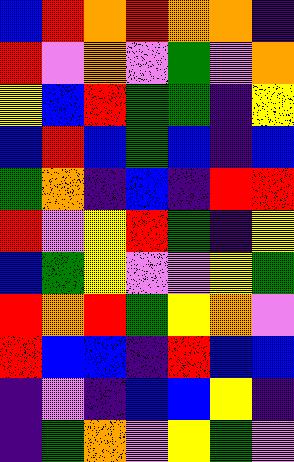[["blue", "red", "orange", "red", "orange", "orange", "indigo"], ["red", "violet", "orange", "violet", "green", "violet", "orange"], ["yellow", "blue", "red", "green", "green", "indigo", "yellow"], ["blue", "red", "blue", "green", "blue", "indigo", "blue"], ["green", "orange", "indigo", "blue", "indigo", "red", "red"], ["red", "violet", "yellow", "red", "green", "indigo", "yellow"], ["blue", "green", "yellow", "violet", "violet", "yellow", "green"], ["red", "orange", "red", "green", "yellow", "orange", "violet"], ["red", "blue", "blue", "indigo", "red", "blue", "blue"], ["indigo", "violet", "indigo", "blue", "blue", "yellow", "indigo"], ["indigo", "green", "orange", "violet", "yellow", "green", "violet"]]